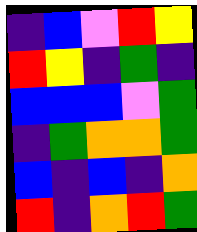[["indigo", "blue", "violet", "red", "yellow"], ["red", "yellow", "indigo", "green", "indigo"], ["blue", "blue", "blue", "violet", "green"], ["indigo", "green", "orange", "orange", "green"], ["blue", "indigo", "blue", "indigo", "orange"], ["red", "indigo", "orange", "red", "green"]]